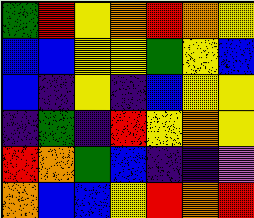[["green", "red", "yellow", "orange", "red", "orange", "yellow"], ["blue", "blue", "yellow", "yellow", "green", "yellow", "blue"], ["blue", "indigo", "yellow", "indigo", "blue", "yellow", "yellow"], ["indigo", "green", "indigo", "red", "yellow", "orange", "yellow"], ["red", "orange", "green", "blue", "indigo", "indigo", "violet"], ["orange", "blue", "blue", "yellow", "red", "orange", "red"]]